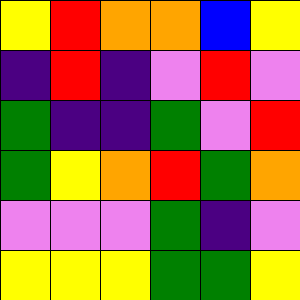[["yellow", "red", "orange", "orange", "blue", "yellow"], ["indigo", "red", "indigo", "violet", "red", "violet"], ["green", "indigo", "indigo", "green", "violet", "red"], ["green", "yellow", "orange", "red", "green", "orange"], ["violet", "violet", "violet", "green", "indigo", "violet"], ["yellow", "yellow", "yellow", "green", "green", "yellow"]]